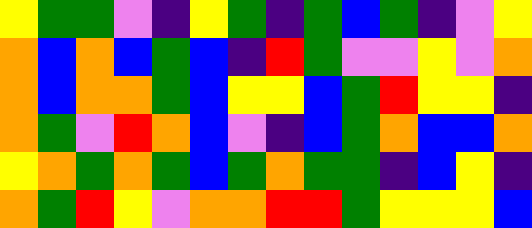[["yellow", "green", "green", "violet", "indigo", "yellow", "green", "indigo", "green", "blue", "green", "indigo", "violet", "yellow"], ["orange", "blue", "orange", "blue", "green", "blue", "indigo", "red", "green", "violet", "violet", "yellow", "violet", "orange"], ["orange", "blue", "orange", "orange", "green", "blue", "yellow", "yellow", "blue", "green", "red", "yellow", "yellow", "indigo"], ["orange", "green", "violet", "red", "orange", "blue", "violet", "indigo", "blue", "green", "orange", "blue", "blue", "orange"], ["yellow", "orange", "green", "orange", "green", "blue", "green", "orange", "green", "green", "indigo", "blue", "yellow", "indigo"], ["orange", "green", "red", "yellow", "violet", "orange", "orange", "red", "red", "green", "yellow", "yellow", "yellow", "blue"]]